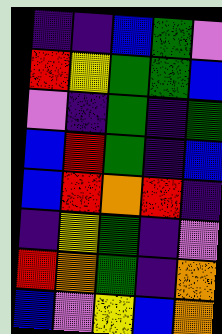[["indigo", "indigo", "blue", "green", "violet"], ["red", "yellow", "green", "green", "blue"], ["violet", "indigo", "green", "indigo", "green"], ["blue", "red", "green", "indigo", "blue"], ["blue", "red", "orange", "red", "indigo"], ["indigo", "yellow", "green", "indigo", "violet"], ["red", "orange", "green", "indigo", "orange"], ["blue", "violet", "yellow", "blue", "orange"]]